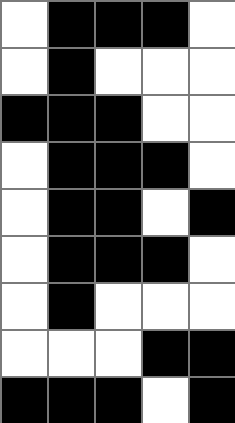[["white", "black", "black", "black", "white"], ["white", "black", "white", "white", "white"], ["black", "black", "black", "white", "white"], ["white", "black", "black", "black", "white"], ["white", "black", "black", "white", "black"], ["white", "black", "black", "black", "white"], ["white", "black", "white", "white", "white"], ["white", "white", "white", "black", "black"], ["black", "black", "black", "white", "black"]]